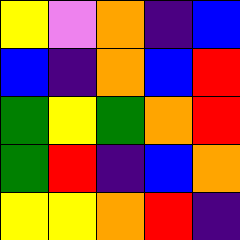[["yellow", "violet", "orange", "indigo", "blue"], ["blue", "indigo", "orange", "blue", "red"], ["green", "yellow", "green", "orange", "red"], ["green", "red", "indigo", "blue", "orange"], ["yellow", "yellow", "orange", "red", "indigo"]]